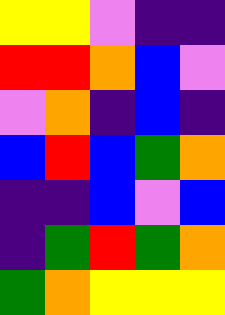[["yellow", "yellow", "violet", "indigo", "indigo"], ["red", "red", "orange", "blue", "violet"], ["violet", "orange", "indigo", "blue", "indigo"], ["blue", "red", "blue", "green", "orange"], ["indigo", "indigo", "blue", "violet", "blue"], ["indigo", "green", "red", "green", "orange"], ["green", "orange", "yellow", "yellow", "yellow"]]